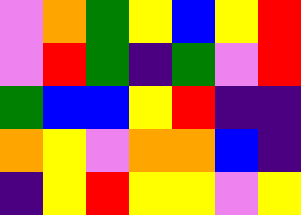[["violet", "orange", "green", "yellow", "blue", "yellow", "red"], ["violet", "red", "green", "indigo", "green", "violet", "red"], ["green", "blue", "blue", "yellow", "red", "indigo", "indigo"], ["orange", "yellow", "violet", "orange", "orange", "blue", "indigo"], ["indigo", "yellow", "red", "yellow", "yellow", "violet", "yellow"]]